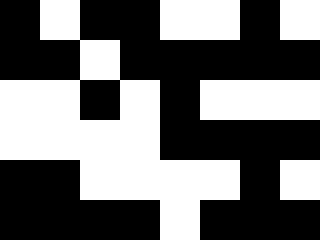[["black", "white", "black", "black", "white", "white", "black", "white"], ["black", "black", "white", "black", "black", "black", "black", "black"], ["white", "white", "black", "white", "black", "white", "white", "white"], ["white", "white", "white", "white", "black", "black", "black", "black"], ["black", "black", "white", "white", "white", "white", "black", "white"], ["black", "black", "black", "black", "white", "black", "black", "black"]]